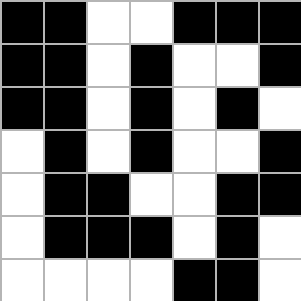[["black", "black", "white", "white", "black", "black", "black"], ["black", "black", "white", "black", "white", "white", "black"], ["black", "black", "white", "black", "white", "black", "white"], ["white", "black", "white", "black", "white", "white", "black"], ["white", "black", "black", "white", "white", "black", "black"], ["white", "black", "black", "black", "white", "black", "white"], ["white", "white", "white", "white", "black", "black", "white"]]